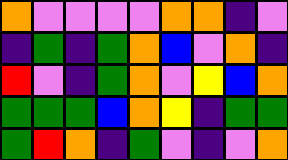[["orange", "violet", "violet", "violet", "violet", "orange", "orange", "indigo", "violet"], ["indigo", "green", "indigo", "green", "orange", "blue", "violet", "orange", "indigo"], ["red", "violet", "indigo", "green", "orange", "violet", "yellow", "blue", "orange"], ["green", "green", "green", "blue", "orange", "yellow", "indigo", "green", "green"], ["green", "red", "orange", "indigo", "green", "violet", "indigo", "violet", "orange"]]